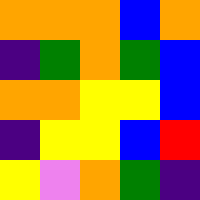[["orange", "orange", "orange", "blue", "orange"], ["indigo", "green", "orange", "green", "blue"], ["orange", "orange", "yellow", "yellow", "blue"], ["indigo", "yellow", "yellow", "blue", "red"], ["yellow", "violet", "orange", "green", "indigo"]]